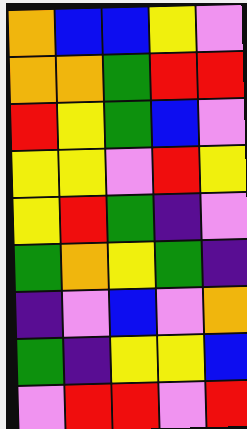[["orange", "blue", "blue", "yellow", "violet"], ["orange", "orange", "green", "red", "red"], ["red", "yellow", "green", "blue", "violet"], ["yellow", "yellow", "violet", "red", "yellow"], ["yellow", "red", "green", "indigo", "violet"], ["green", "orange", "yellow", "green", "indigo"], ["indigo", "violet", "blue", "violet", "orange"], ["green", "indigo", "yellow", "yellow", "blue"], ["violet", "red", "red", "violet", "red"]]